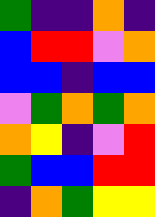[["green", "indigo", "indigo", "orange", "indigo"], ["blue", "red", "red", "violet", "orange"], ["blue", "blue", "indigo", "blue", "blue"], ["violet", "green", "orange", "green", "orange"], ["orange", "yellow", "indigo", "violet", "red"], ["green", "blue", "blue", "red", "red"], ["indigo", "orange", "green", "yellow", "yellow"]]